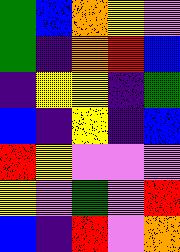[["green", "blue", "orange", "yellow", "violet"], ["green", "indigo", "orange", "red", "blue"], ["indigo", "yellow", "yellow", "indigo", "green"], ["blue", "indigo", "yellow", "indigo", "blue"], ["red", "yellow", "violet", "violet", "violet"], ["yellow", "violet", "green", "violet", "red"], ["blue", "indigo", "red", "violet", "orange"]]